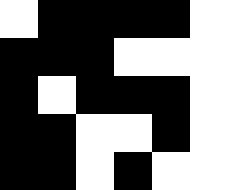[["white", "black", "black", "black", "black", "white"], ["black", "black", "black", "white", "white", "white"], ["black", "white", "black", "black", "black", "white"], ["black", "black", "white", "white", "black", "white"], ["black", "black", "white", "black", "white", "white"]]